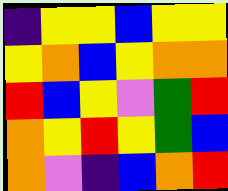[["indigo", "yellow", "yellow", "blue", "yellow", "yellow"], ["yellow", "orange", "blue", "yellow", "orange", "orange"], ["red", "blue", "yellow", "violet", "green", "red"], ["orange", "yellow", "red", "yellow", "green", "blue"], ["orange", "violet", "indigo", "blue", "orange", "red"]]